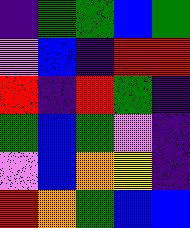[["indigo", "green", "green", "blue", "green"], ["violet", "blue", "indigo", "red", "red"], ["red", "indigo", "red", "green", "indigo"], ["green", "blue", "green", "violet", "indigo"], ["violet", "blue", "orange", "yellow", "indigo"], ["red", "orange", "green", "blue", "blue"]]